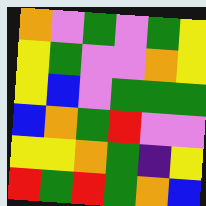[["orange", "violet", "green", "violet", "green", "yellow"], ["yellow", "green", "violet", "violet", "orange", "yellow"], ["yellow", "blue", "violet", "green", "green", "green"], ["blue", "orange", "green", "red", "violet", "violet"], ["yellow", "yellow", "orange", "green", "indigo", "yellow"], ["red", "green", "red", "green", "orange", "blue"]]